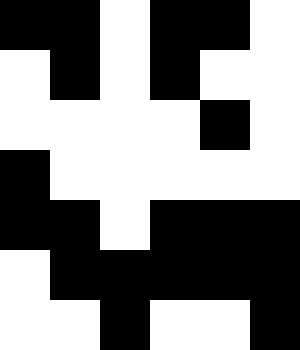[["black", "black", "white", "black", "black", "white"], ["white", "black", "white", "black", "white", "white"], ["white", "white", "white", "white", "black", "white"], ["black", "white", "white", "white", "white", "white"], ["black", "black", "white", "black", "black", "black"], ["white", "black", "black", "black", "black", "black"], ["white", "white", "black", "white", "white", "black"]]